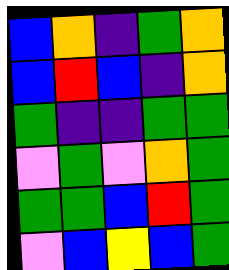[["blue", "orange", "indigo", "green", "orange"], ["blue", "red", "blue", "indigo", "orange"], ["green", "indigo", "indigo", "green", "green"], ["violet", "green", "violet", "orange", "green"], ["green", "green", "blue", "red", "green"], ["violet", "blue", "yellow", "blue", "green"]]